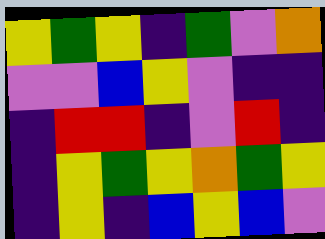[["yellow", "green", "yellow", "indigo", "green", "violet", "orange"], ["violet", "violet", "blue", "yellow", "violet", "indigo", "indigo"], ["indigo", "red", "red", "indigo", "violet", "red", "indigo"], ["indigo", "yellow", "green", "yellow", "orange", "green", "yellow"], ["indigo", "yellow", "indigo", "blue", "yellow", "blue", "violet"]]